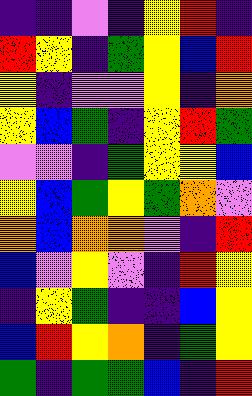[["indigo", "indigo", "violet", "indigo", "yellow", "red", "indigo"], ["red", "yellow", "indigo", "green", "yellow", "blue", "red"], ["yellow", "indigo", "violet", "violet", "yellow", "indigo", "orange"], ["yellow", "blue", "green", "indigo", "yellow", "red", "green"], ["violet", "violet", "indigo", "green", "yellow", "yellow", "blue"], ["yellow", "blue", "green", "yellow", "green", "orange", "violet"], ["orange", "blue", "orange", "orange", "violet", "indigo", "red"], ["blue", "violet", "yellow", "violet", "indigo", "red", "yellow"], ["indigo", "yellow", "green", "indigo", "indigo", "blue", "yellow"], ["blue", "red", "yellow", "orange", "indigo", "green", "yellow"], ["green", "indigo", "green", "green", "blue", "indigo", "red"]]